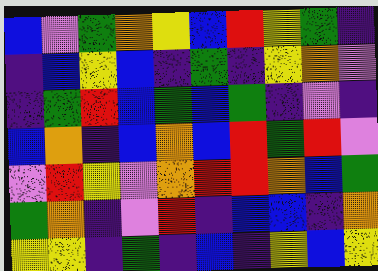[["blue", "violet", "green", "orange", "yellow", "blue", "red", "yellow", "green", "indigo"], ["indigo", "blue", "yellow", "blue", "indigo", "green", "indigo", "yellow", "orange", "violet"], ["indigo", "green", "red", "blue", "green", "blue", "green", "indigo", "violet", "indigo"], ["blue", "orange", "indigo", "blue", "orange", "blue", "red", "green", "red", "violet"], ["violet", "red", "yellow", "violet", "orange", "red", "red", "orange", "blue", "green"], ["green", "orange", "indigo", "violet", "red", "indigo", "blue", "blue", "indigo", "orange"], ["yellow", "yellow", "indigo", "green", "indigo", "blue", "indigo", "yellow", "blue", "yellow"]]